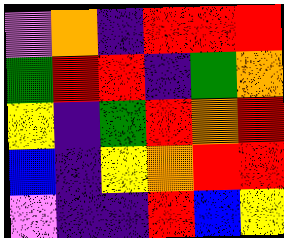[["violet", "orange", "indigo", "red", "red", "red"], ["green", "red", "red", "indigo", "green", "orange"], ["yellow", "indigo", "green", "red", "orange", "red"], ["blue", "indigo", "yellow", "orange", "red", "red"], ["violet", "indigo", "indigo", "red", "blue", "yellow"]]